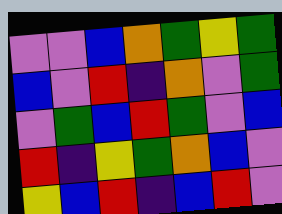[["violet", "violet", "blue", "orange", "green", "yellow", "green"], ["blue", "violet", "red", "indigo", "orange", "violet", "green"], ["violet", "green", "blue", "red", "green", "violet", "blue"], ["red", "indigo", "yellow", "green", "orange", "blue", "violet"], ["yellow", "blue", "red", "indigo", "blue", "red", "violet"]]